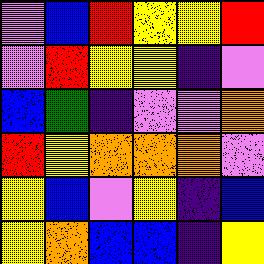[["violet", "blue", "red", "yellow", "yellow", "red"], ["violet", "red", "yellow", "yellow", "indigo", "violet"], ["blue", "green", "indigo", "violet", "violet", "orange"], ["red", "yellow", "orange", "orange", "orange", "violet"], ["yellow", "blue", "violet", "yellow", "indigo", "blue"], ["yellow", "orange", "blue", "blue", "indigo", "yellow"]]